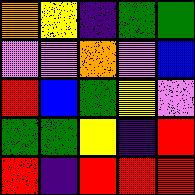[["orange", "yellow", "indigo", "green", "green"], ["violet", "violet", "orange", "violet", "blue"], ["red", "blue", "green", "yellow", "violet"], ["green", "green", "yellow", "indigo", "red"], ["red", "indigo", "red", "red", "red"]]